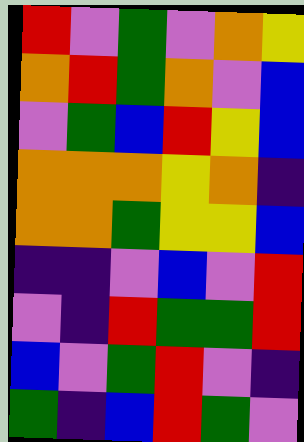[["red", "violet", "green", "violet", "orange", "yellow"], ["orange", "red", "green", "orange", "violet", "blue"], ["violet", "green", "blue", "red", "yellow", "blue"], ["orange", "orange", "orange", "yellow", "orange", "indigo"], ["orange", "orange", "green", "yellow", "yellow", "blue"], ["indigo", "indigo", "violet", "blue", "violet", "red"], ["violet", "indigo", "red", "green", "green", "red"], ["blue", "violet", "green", "red", "violet", "indigo"], ["green", "indigo", "blue", "red", "green", "violet"]]